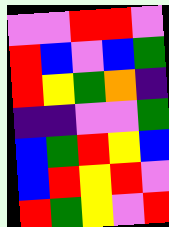[["violet", "violet", "red", "red", "violet"], ["red", "blue", "violet", "blue", "green"], ["red", "yellow", "green", "orange", "indigo"], ["indigo", "indigo", "violet", "violet", "green"], ["blue", "green", "red", "yellow", "blue"], ["blue", "red", "yellow", "red", "violet"], ["red", "green", "yellow", "violet", "red"]]